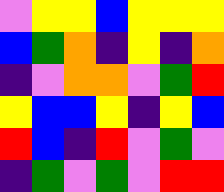[["violet", "yellow", "yellow", "blue", "yellow", "yellow", "yellow"], ["blue", "green", "orange", "indigo", "yellow", "indigo", "orange"], ["indigo", "violet", "orange", "orange", "violet", "green", "red"], ["yellow", "blue", "blue", "yellow", "indigo", "yellow", "blue"], ["red", "blue", "indigo", "red", "violet", "green", "violet"], ["indigo", "green", "violet", "green", "violet", "red", "red"]]